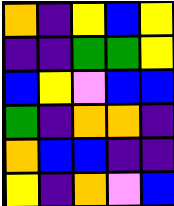[["orange", "indigo", "yellow", "blue", "yellow"], ["indigo", "indigo", "green", "green", "yellow"], ["blue", "yellow", "violet", "blue", "blue"], ["green", "indigo", "orange", "orange", "indigo"], ["orange", "blue", "blue", "indigo", "indigo"], ["yellow", "indigo", "orange", "violet", "blue"]]